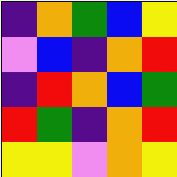[["indigo", "orange", "green", "blue", "yellow"], ["violet", "blue", "indigo", "orange", "red"], ["indigo", "red", "orange", "blue", "green"], ["red", "green", "indigo", "orange", "red"], ["yellow", "yellow", "violet", "orange", "yellow"]]